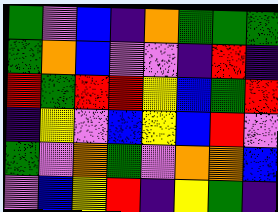[["green", "violet", "blue", "indigo", "orange", "green", "green", "green"], ["green", "orange", "blue", "violet", "violet", "indigo", "red", "indigo"], ["red", "green", "red", "red", "yellow", "blue", "green", "red"], ["indigo", "yellow", "violet", "blue", "yellow", "blue", "red", "violet"], ["green", "violet", "orange", "green", "violet", "orange", "orange", "blue"], ["violet", "blue", "yellow", "red", "indigo", "yellow", "green", "indigo"]]